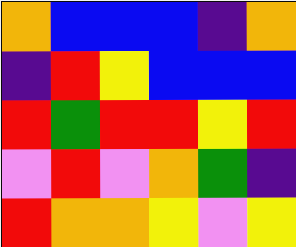[["orange", "blue", "blue", "blue", "indigo", "orange"], ["indigo", "red", "yellow", "blue", "blue", "blue"], ["red", "green", "red", "red", "yellow", "red"], ["violet", "red", "violet", "orange", "green", "indigo"], ["red", "orange", "orange", "yellow", "violet", "yellow"]]